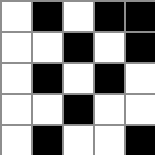[["white", "black", "white", "black", "black"], ["white", "white", "black", "white", "black"], ["white", "black", "white", "black", "white"], ["white", "white", "black", "white", "white"], ["white", "black", "white", "white", "black"]]